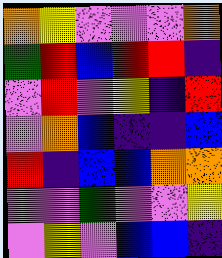[["orange", "yellow", "violet", "violet", "violet", "orange"], ["green", "red", "blue", "red", "red", "indigo"], ["violet", "red", "violet", "yellow", "indigo", "red"], ["violet", "orange", "blue", "indigo", "indigo", "blue"], ["red", "indigo", "blue", "blue", "orange", "orange"], ["violet", "violet", "green", "violet", "violet", "yellow"], ["violet", "yellow", "violet", "blue", "blue", "indigo"]]